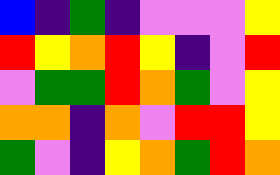[["blue", "indigo", "green", "indigo", "violet", "violet", "violet", "yellow"], ["red", "yellow", "orange", "red", "yellow", "indigo", "violet", "red"], ["violet", "green", "green", "red", "orange", "green", "violet", "yellow"], ["orange", "orange", "indigo", "orange", "violet", "red", "red", "yellow"], ["green", "violet", "indigo", "yellow", "orange", "green", "red", "orange"]]